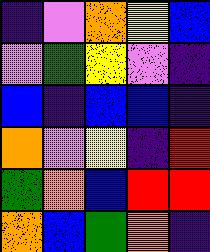[["indigo", "violet", "orange", "yellow", "blue"], ["violet", "green", "yellow", "violet", "indigo"], ["blue", "indigo", "blue", "blue", "indigo"], ["orange", "violet", "yellow", "indigo", "red"], ["green", "orange", "blue", "red", "red"], ["orange", "blue", "green", "orange", "indigo"]]